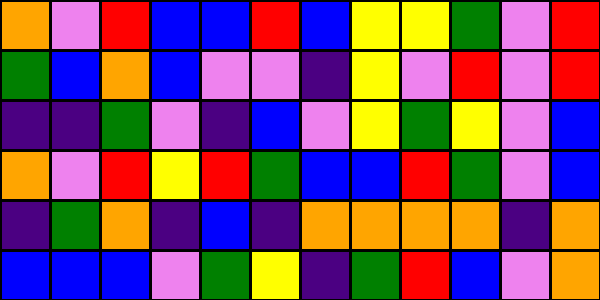[["orange", "violet", "red", "blue", "blue", "red", "blue", "yellow", "yellow", "green", "violet", "red"], ["green", "blue", "orange", "blue", "violet", "violet", "indigo", "yellow", "violet", "red", "violet", "red"], ["indigo", "indigo", "green", "violet", "indigo", "blue", "violet", "yellow", "green", "yellow", "violet", "blue"], ["orange", "violet", "red", "yellow", "red", "green", "blue", "blue", "red", "green", "violet", "blue"], ["indigo", "green", "orange", "indigo", "blue", "indigo", "orange", "orange", "orange", "orange", "indigo", "orange"], ["blue", "blue", "blue", "violet", "green", "yellow", "indigo", "green", "red", "blue", "violet", "orange"]]